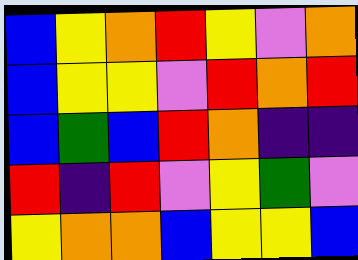[["blue", "yellow", "orange", "red", "yellow", "violet", "orange"], ["blue", "yellow", "yellow", "violet", "red", "orange", "red"], ["blue", "green", "blue", "red", "orange", "indigo", "indigo"], ["red", "indigo", "red", "violet", "yellow", "green", "violet"], ["yellow", "orange", "orange", "blue", "yellow", "yellow", "blue"]]